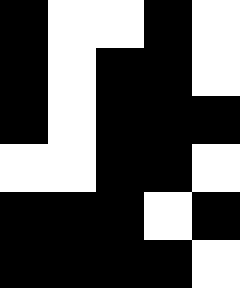[["black", "white", "white", "black", "white"], ["black", "white", "black", "black", "white"], ["black", "white", "black", "black", "black"], ["white", "white", "black", "black", "white"], ["black", "black", "black", "white", "black"], ["black", "black", "black", "black", "white"]]